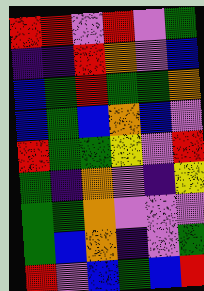[["red", "red", "violet", "red", "violet", "green"], ["indigo", "indigo", "red", "orange", "violet", "blue"], ["blue", "green", "red", "green", "green", "orange"], ["blue", "green", "blue", "orange", "blue", "violet"], ["red", "green", "green", "yellow", "violet", "red"], ["green", "indigo", "orange", "violet", "indigo", "yellow"], ["green", "green", "orange", "violet", "violet", "violet"], ["green", "blue", "orange", "indigo", "violet", "green"], ["red", "violet", "blue", "green", "blue", "red"]]